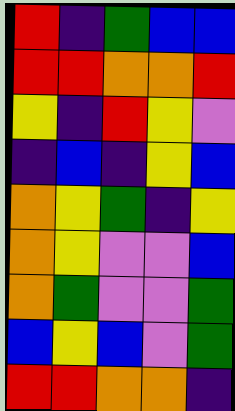[["red", "indigo", "green", "blue", "blue"], ["red", "red", "orange", "orange", "red"], ["yellow", "indigo", "red", "yellow", "violet"], ["indigo", "blue", "indigo", "yellow", "blue"], ["orange", "yellow", "green", "indigo", "yellow"], ["orange", "yellow", "violet", "violet", "blue"], ["orange", "green", "violet", "violet", "green"], ["blue", "yellow", "blue", "violet", "green"], ["red", "red", "orange", "orange", "indigo"]]